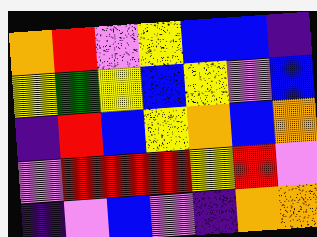[["orange", "red", "violet", "yellow", "blue", "blue", "indigo"], ["yellow", "green", "yellow", "blue", "yellow", "violet", "blue"], ["indigo", "red", "blue", "yellow", "orange", "blue", "orange"], ["violet", "red", "red", "red", "yellow", "red", "violet"], ["indigo", "violet", "blue", "violet", "indigo", "orange", "orange"]]